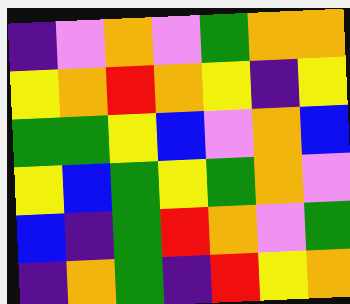[["indigo", "violet", "orange", "violet", "green", "orange", "orange"], ["yellow", "orange", "red", "orange", "yellow", "indigo", "yellow"], ["green", "green", "yellow", "blue", "violet", "orange", "blue"], ["yellow", "blue", "green", "yellow", "green", "orange", "violet"], ["blue", "indigo", "green", "red", "orange", "violet", "green"], ["indigo", "orange", "green", "indigo", "red", "yellow", "orange"]]